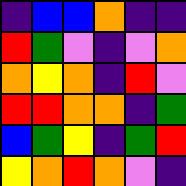[["indigo", "blue", "blue", "orange", "indigo", "indigo"], ["red", "green", "violet", "indigo", "violet", "orange"], ["orange", "yellow", "orange", "indigo", "red", "violet"], ["red", "red", "orange", "orange", "indigo", "green"], ["blue", "green", "yellow", "indigo", "green", "red"], ["yellow", "orange", "red", "orange", "violet", "indigo"]]